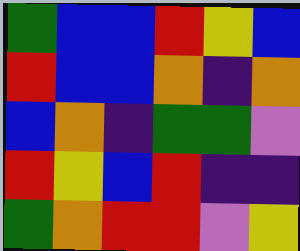[["green", "blue", "blue", "red", "yellow", "blue"], ["red", "blue", "blue", "orange", "indigo", "orange"], ["blue", "orange", "indigo", "green", "green", "violet"], ["red", "yellow", "blue", "red", "indigo", "indigo"], ["green", "orange", "red", "red", "violet", "yellow"]]